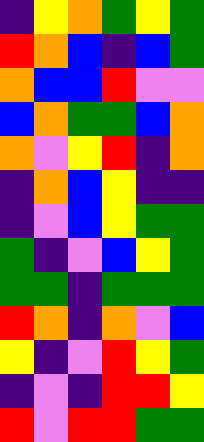[["indigo", "yellow", "orange", "green", "yellow", "green"], ["red", "orange", "blue", "indigo", "blue", "green"], ["orange", "blue", "blue", "red", "violet", "violet"], ["blue", "orange", "green", "green", "blue", "orange"], ["orange", "violet", "yellow", "red", "indigo", "orange"], ["indigo", "orange", "blue", "yellow", "indigo", "indigo"], ["indigo", "violet", "blue", "yellow", "green", "green"], ["green", "indigo", "violet", "blue", "yellow", "green"], ["green", "green", "indigo", "green", "green", "green"], ["red", "orange", "indigo", "orange", "violet", "blue"], ["yellow", "indigo", "violet", "red", "yellow", "green"], ["indigo", "violet", "indigo", "red", "red", "yellow"], ["red", "violet", "red", "red", "green", "green"]]